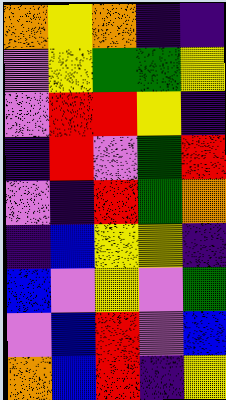[["orange", "yellow", "orange", "indigo", "indigo"], ["violet", "yellow", "green", "green", "yellow"], ["violet", "red", "red", "yellow", "indigo"], ["indigo", "red", "violet", "green", "red"], ["violet", "indigo", "red", "green", "orange"], ["indigo", "blue", "yellow", "yellow", "indigo"], ["blue", "violet", "yellow", "violet", "green"], ["violet", "blue", "red", "violet", "blue"], ["orange", "blue", "red", "indigo", "yellow"]]